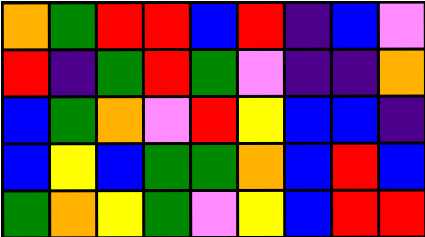[["orange", "green", "red", "red", "blue", "red", "indigo", "blue", "violet"], ["red", "indigo", "green", "red", "green", "violet", "indigo", "indigo", "orange"], ["blue", "green", "orange", "violet", "red", "yellow", "blue", "blue", "indigo"], ["blue", "yellow", "blue", "green", "green", "orange", "blue", "red", "blue"], ["green", "orange", "yellow", "green", "violet", "yellow", "blue", "red", "red"]]